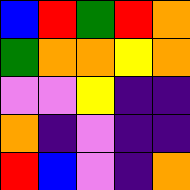[["blue", "red", "green", "red", "orange"], ["green", "orange", "orange", "yellow", "orange"], ["violet", "violet", "yellow", "indigo", "indigo"], ["orange", "indigo", "violet", "indigo", "indigo"], ["red", "blue", "violet", "indigo", "orange"]]